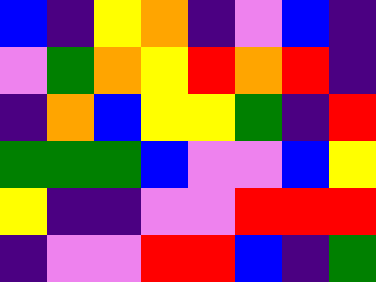[["blue", "indigo", "yellow", "orange", "indigo", "violet", "blue", "indigo"], ["violet", "green", "orange", "yellow", "red", "orange", "red", "indigo"], ["indigo", "orange", "blue", "yellow", "yellow", "green", "indigo", "red"], ["green", "green", "green", "blue", "violet", "violet", "blue", "yellow"], ["yellow", "indigo", "indigo", "violet", "violet", "red", "red", "red"], ["indigo", "violet", "violet", "red", "red", "blue", "indigo", "green"]]